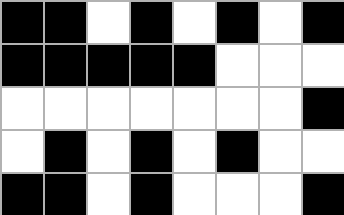[["black", "black", "white", "black", "white", "black", "white", "black"], ["black", "black", "black", "black", "black", "white", "white", "white"], ["white", "white", "white", "white", "white", "white", "white", "black"], ["white", "black", "white", "black", "white", "black", "white", "white"], ["black", "black", "white", "black", "white", "white", "white", "black"]]